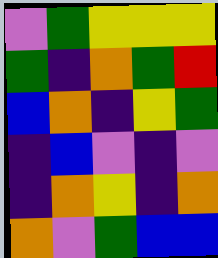[["violet", "green", "yellow", "yellow", "yellow"], ["green", "indigo", "orange", "green", "red"], ["blue", "orange", "indigo", "yellow", "green"], ["indigo", "blue", "violet", "indigo", "violet"], ["indigo", "orange", "yellow", "indigo", "orange"], ["orange", "violet", "green", "blue", "blue"]]